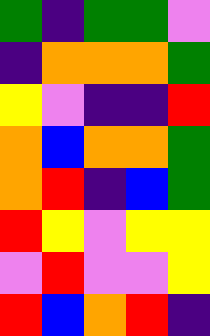[["green", "indigo", "green", "green", "violet"], ["indigo", "orange", "orange", "orange", "green"], ["yellow", "violet", "indigo", "indigo", "red"], ["orange", "blue", "orange", "orange", "green"], ["orange", "red", "indigo", "blue", "green"], ["red", "yellow", "violet", "yellow", "yellow"], ["violet", "red", "violet", "violet", "yellow"], ["red", "blue", "orange", "red", "indigo"]]